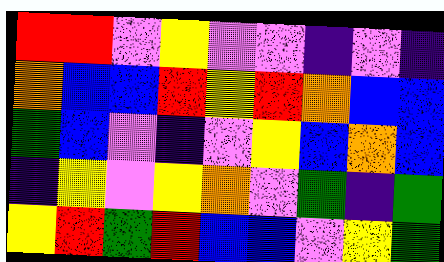[["red", "red", "violet", "yellow", "violet", "violet", "indigo", "violet", "indigo"], ["orange", "blue", "blue", "red", "yellow", "red", "orange", "blue", "blue"], ["green", "blue", "violet", "indigo", "violet", "yellow", "blue", "orange", "blue"], ["indigo", "yellow", "violet", "yellow", "orange", "violet", "green", "indigo", "green"], ["yellow", "red", "green", "red", "blue", "blue", "violet", "yellow", "green"]]